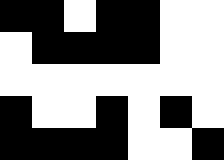[["black", "black", "white", "black", "black", "white", "white"], ["white", "black", "black", "black", "black", "white", "white"], ["white", "white", "white", "white", "white", "white", "white"], ["black", "white", "white", "black", "white", "black", "white"], ["black", "black", "black", "black", "white", "white", "black"]]